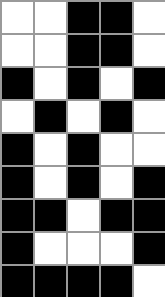[["white", "white", "black", "black", "white"], ["white", "white", "black", "black", "white"], ["black", "white", "black", "white", "black"], ["white", "black", "white", "black", "white"], ["black", "white", "black", "white", "white"], ["black", "white", "black", "white", "black"], ["black", "black", "white", "black", "black"], ["black", "white", "white", "white", "black"], ["black", "black", "black", "black", "white"]]